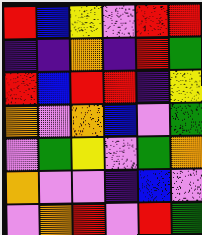[["red", "blue", "yellow", "violet", "red", "red"], ["indigo", "indigo", "orange", "indigo", "red", "green"], ["red", "blue", "red", "red", "indigo", "yellow"], ["orange", "violet", "orange", "blue", "violet", "green"], ["violet", "green", "yellow", "violet", "green", "orange"], ["orange", "violet", "violet", "indigo", "blue", "violet"], ["violet", "orange", "red", "violet", "red", "green"]]